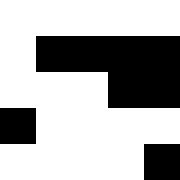[["white", "white", "white", "white", "white"], ["white", "black", "black", "black", "black"], ["white", "white", "white", "black", "black"], ["black", "white", "white", "white", "white"], ["white", "white", "white", "white", "black"]]